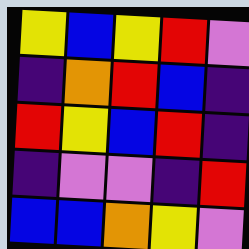[["yellow", "blue", "yellow", "red", "violet"], ["indigo", "orange", "red", "blue", "indigo"], ["red", "yellow", "blue", "red", "indigo"], ["indigo", "violet", "violet", "indigo", "red"], ["blue", "blue", "orange", "yellow", "violet"]]